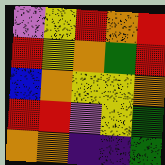[["violet", "yellow", "red", "orange", "red"], ["red", "yellow", "orange", "green", "red"], ["blue", "orange", "yellow", "yellow", "orange"], ["red", "red", "violet", "yellow", "green"], ["orange", "orange", "indigo", "indigo", "green"]]